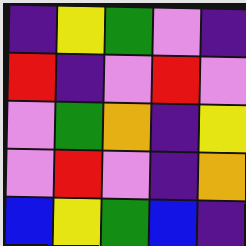[["indigo", "yellow", "green", "violet", "indigo"], ["red", "indigo", "violet", "red", "violet"], ["violet", "green", "orange", "indigo", "yellow"], ["violet", "red", "violet", "indigo", "orange"], ["blue", "yellow", "green", "blue", "indigo"]]